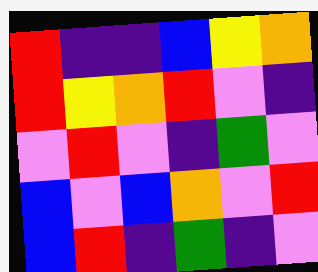[["red", "indigo", "indigo", "blue", "yellow", "orange"], ["red", "yellow", "orange", "red", "violet", "indigo"], ["violet", "red", "violet", "indigo", "green", "violet"], ["blue", "violet", "blue", "orange", "violet", "red"], ["blue", "red", "indigo", "green", "indigo", "violet"]]